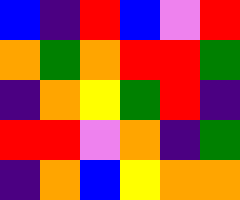[["blue", "indigo", "red", "blue", "violet", "red"], ["orange", "green", "orange", "red", "red", "green"], ["indigo", "orange", "yellow", "green", "red", "indigo"], ["red", "red", "violet", "orange", "indigo", "green"], ["indigo", "orange", "blue", "yellow", "orange", "orange"]]